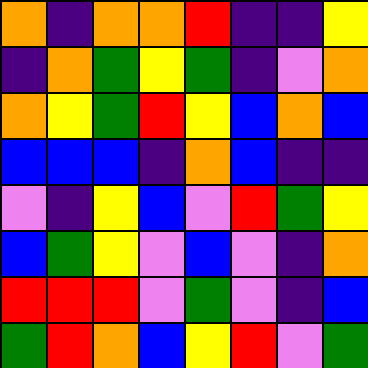[["orange", "indigo", "orange", "orange", "red", "indigo", "indigo", "yellow"], ["indigo", "orange", "green", "yellow", "green", "indigo", "violet", "orange"], ["orange", "yellow", "green", "red", "yellow", "blue", "orange", "blue"], ["blue", "blue", "blue", "indigo", "orange", "blue", "indigo", "indigo"], ["violet", "indigo", "yellow", "blue", "violet", "red", "green", "yellow"], ["blue", "green", "yellow", "violet", "blue", "violet", "indigo", "orange"], ["red", "red", "red", "violet", "green", "violet", "indigo", "blue"], ["green", "red", "orange", "blue", "yellow", "red", "violet", "green"]]